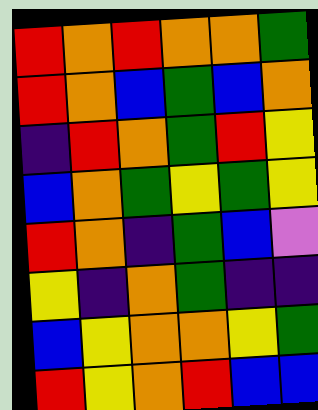[["red", "orange", "red", "orange", "orange", "green"], ["red", "orange", "blue", "green", "blue", "orange"], ["indigo", "red", "orange", "green", "red", "yellow"], ["blue", "orange", "green", "yellow", "green", "yellow"], ["red", "orange", "indigo", "green", "blue", "violet"], ["yellow", "indigo", "orange", "green", "indigo", "indigo"], ["blue", "yellow", "orange", "orange", "yellow", "green"], ["red", "yellow", "orange", "red", "blue", "blue"]]